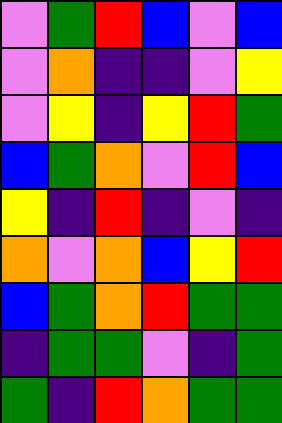[["violet", "green", "red", "blue", "violet", "blue"], ["violet", "orange", "indigo", "indigo", "violet", "yellow"], ["violet", "yellow", "indigo", "yellow", "red", "green"], ["blue", "green", "orange", "violet", "red", "blue"], ["yellow", "indigo", "red", "indigo", "violet", "indigo"], ["orange", "violet", "orange", "blue", "yellow", "red"], ["blue", "green", "orange", "red", "green", "green"], ["indigo", "green", "green", "violet", "indigo", "green"], ["green", "indigo", "red", "orange", "green", "green"]]